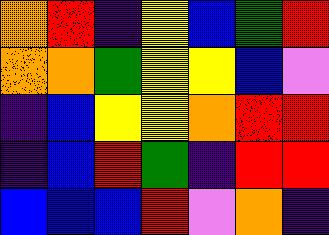[["orange", "red", "indigo", "yellow", "blue", "green", "red"], ["orange", "orange", "green", "yellow", "yellow", "blue", "violet"], ["indigo", "blue", "yellow", "yellow", "orange", "red", "red"], ["indigo", "blue", "red", "green", "indigo", "red", "red"], ["blue", "blue", "blue", "red", "violet", "orange", "indigo"]]